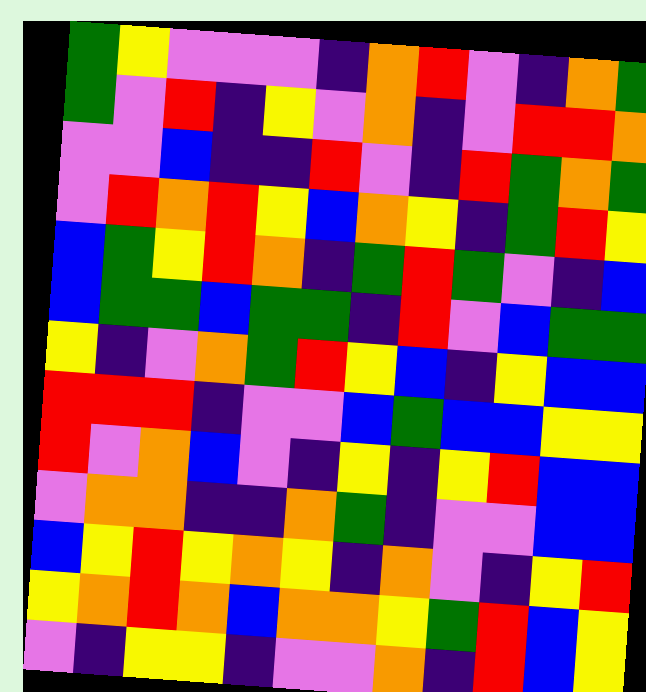[["green", "yellow", "violet", "violet", "violet", "indigo", "orange", "red", "violet", "indigo", "orange", "green"], ["green", "violet", "red", "indigo", "yellow", "violet", "orange", "indigo", "violet", "red", "red", "orange"], ["violet", "violet", "blue", "indigo", "indigo", "red", "violet", "indigo", "red", "green", "orange", "green"], ["violet", "red", "orange", "red", "yellow", "blue", "orange", "yellow", "indigo", "green", "red", "yellow"], ["blue", "green", "yellow", "red", "orange", "indigo", "green", "red", "green", "violet", "indigo", "blue"], ["blue", "green", "green", "blue", "green", "green", "indigo", "red", "violet", "blue", "green", "green"], ["yellow", "indigo", "violet", "orange", "green", "red", "yellow", "blue", "indigo", "yellow", "blue", "blue"], ["red", "red", "red", "indigo", "violet", "violet", "blue", "green", "blue", "blue", "yellow", "yellow"], ["red", "violet", "orange", "blue", "violet", "indigo", "yellow", "indigo", "yellow", "red", "blue", "blue"], ["violet", "orange", "orange", "indigo", "indigo", "orange", "green", "indigo", "violet", "violet", "blue", "blue"], ["blue", "yellow", "red", "yellow", "orange", "yellow", "indigo", "orange", "violet", "indigo", "yellow", "red"], ["yellow", "orange", "red", "orange", "blue", "orange", "orange", "yellow", "green", "red", "blue", "yellow"], ["violet", "indigo", "yellow", "yellow", "indigo", "violet", "violet", "orange", "indigo", "red", "blue", "yellow"]]